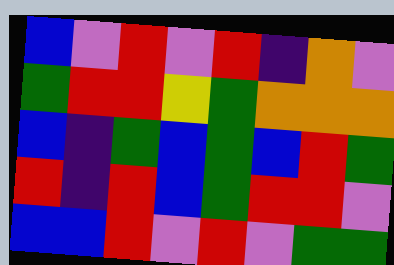[["blue", "violet", "red", "violet", "red", "indigo", "orange", "violet"], ["green", "red", "red", "yellow", "green", "orange", "orange", "orange"], ["blue", "indigo", "green", "blue", "green", "blue", "red", "green"], ["red", "indigo", "red", "blue", "green", "red", "red", "violet"], ["blue", "blue", "red", "violet", "red", "violet", "green", "green"]]